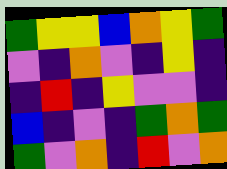[["green", "yellow", "yellow", "blue", "orange", "yellow", "green"], ["violet", "indigo", "orange", "violet", "indigo", "yellow", "indigo"], ["indigo", "red", "indigo", "yellow", "violet", "violet", "indigo"], ["blue", "indigo", "violet", "indigo", "green", "orange", "green"], ["green", "violet", "orange", "indigo", "red", "violet", "orange"]]